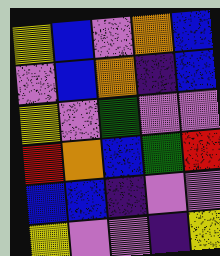[["yellow", "blue", "violet", "orange", "blue"], ["violet", "blue", "orange", "indigo", "blue"], ["yellow", "violet", "green", "violet", "violet"], ["red", "orange", "blue", "green", "red"], ["blue", "blue", "indigo", "violet", "violet"], ["yellow", "violet", "violet", "indigo", "yellow"]]